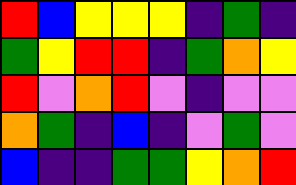[["red", "blue", "yellow", "yellow", "yellow", "indigo", "green", "indigo"], ["green", "yellow", "red", "red", "indigo", "green", "orange", "yellow"], ["red", "violet", "orange", "red", "violet", "indigo", "violet", "violet"], ["orange", "green", "indigo", "blue", "indigo", "violet", "green", "violet"], ["blue", "indigo", "indigo", "green", "green", "yellow", "orange", "red"]]